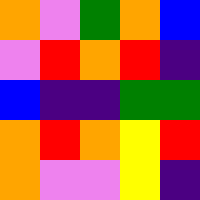[["orange", "violet", "green", "orange", "blue"], ["violet", "red", "orange", "red", "indigo"], ["blue", "indigo", "indigo", "green", "green"], ["orange", "red", "orange", "yellow", "red"], ["orange", "violet", "violet", "yellow", "indigo"]]